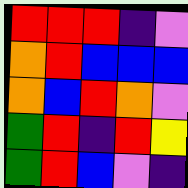[["red", "red", "red", "indigo", "violet"], ["orange", "red", "blue", "blue", "blue"], ["orange", "blue", "red", "orange", "violet"], ["green", "red", "indigo", "red", "yellow"], ["green", "red", "blue", "violet", "indigo"]]